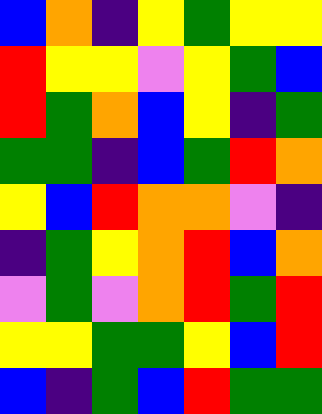[["blue", "orange", "indigo", "yellow", "green", "yellow", "yellow"], ["red", "yellow", "yellow", "violet", "yellow", "green", "blue"], ["red", "green", "orange", "blue", "yellow", "indigo", "green"], ["green", "green", "indigo", "blue", "green", "red", "orange"], ["yellow", "blue", "red", "orange", "orange", "violet", "indigo"], ["indigo", "green", "yellow", "orange", "red", "blue", "orange"], ["violet", "green", "violet", "orange", "red", "green", "red"], ["yellow", "yellow", "green", "green", "yellow", "blue", "red"], ["blue", "indigo", "green", "blue", "red", "green", "green"]]